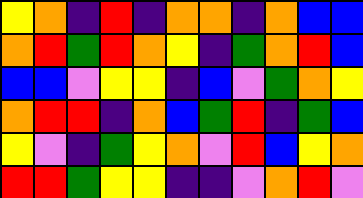[["yellow", "orange", "indigo", "red", "indigo", "orange", "orange", "indigo", "orange", "blue", "blue"], ["orange", "red", "green", "red", "orange", "yellow", "indigo", "green", "orange", "red", "blue"], ["blue", "blue", "violet", "yellow", "yellow", "indigo", "blue", "violet", "green", "orange", "yellow"], ["orange", "red", "red", "indigo", "orange", "blue", "green", "red", "indigo", "green", "blue"], ["yellow", "violet", "indigo", "green", "yellow", "orange", "violet", "red", "blue", "yellow", "orange"], ["red", "red", "green", "yellow", "yellow", "indigo", "indigo", "violet", "orange", "red", "violet"]]